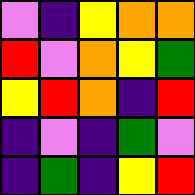[["violet", "indigo", "yellow", "orange", "orange"], ["red", "violet", "orange", "yellow", "green"], ["yellow", "red", "orange", "indigo", "red"], ["indigo", "violet", "indigo", "green", "violet"], ["indigo", "green", "indigo", "yellow", "red"]]